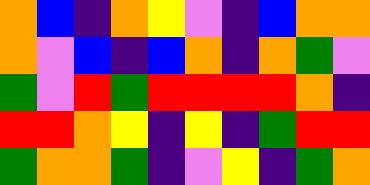[["orange", "blue", "indigo", "orange", "yellow", "violet", "indigo", "blue", "orange", "orange"], ["orange", "violet", "blue", "indigo", "blue", "orange", "indigo", "orange", "green", "violet"], ["green", "violet", "red", "green", "red", "red", "red", "red", "orange", "indigo"], ["red", "red", "orange", "yellow", "indigo", "yellow", "indigo", "green", "red", "red"], ["green", "orange", "orange", "green", "indigo", "violet", "yellow", "indigo", "green", "orange"]]